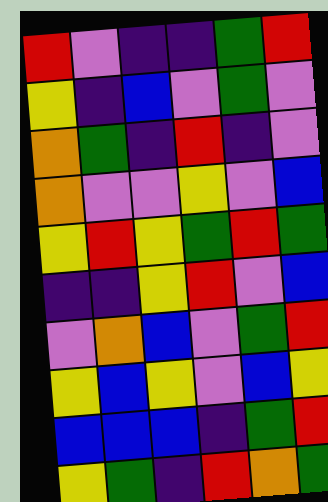[["red", "violet", "indigo", "indigo", "green", "red"], ["yellow", "indigo", "blue", "violet", "green", "violet"], ["orange", "green", "indigo", "red", "indigo", "violet"], ["orange", "violet", "violet", "yellow", "violet", "blue"], ["yellow", "red", "yellow", "green", "red", "green"], ["indigo", "indigo", "yellow", "red", "violet", "blue"], ["violet", "orange", "blue", "violet", "green", "red"], ["yellow", "blue", "yellow", "violet", "blue", "yellow"], ["blue", "blue", "blue", "indigo", "green", "red"], ["yellow", "green", "indigo", "red", "orange", "green"]]